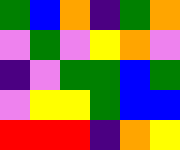[["green", "blue", "orange", "indigo", "green", "orange"], ["violet", "green", "violet", "yellow", "orange", "violet"], ["indigo", "violet", "green", "green", "blue", "green"], ["violet", "yellow", "yellow", "green", "blue", "blue"], ["red", "red", "red", "indigo", "orange", "yellow"]]